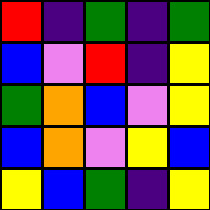[["red", "indigo", "green", "indigo", "green"], ["blue", "violet", "red", "indigo", "yellow"], ["green", "orange", "blue", "violet", "yellow"], ["blue", "orange", "violet", "yellow", "blue"], ["yellow", "blue", "green", "indigo", "yellow"]]